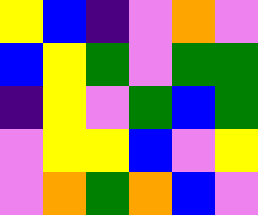[["yellow", "blue", "indigo", "violet", "orange", "violet"], ["blue", "yellow", "green", "violet", "green", "green"], ["indigo", "yellow", "violet", "green", "blue", "green"], ["violet", "yellow", "yellow", "blue", "violet", "yellow"], ["violet", "orange", "green", "orange", "blue", "violet"]]